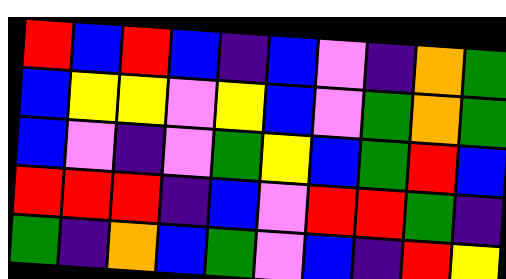[["red", "blue", "red", "blue", "indigo", "blue", "violet", "indigo", "orange", "green"], ["blue", "yellow", "yellow", "violet", "yellow", "blue", "violet", "green", "orange", "green"], ["blue", "violet", "indigo", "violet", "green", "yellow", "blue", "green", "red", "blue"], ["red", "red", "red", "indigo", "blue", "violet", "red", "red", "green", "indigo"], ["green", "indigo", "orange", "blue", "green", "violet", "blue", "indigo", "red", "yellow"]]